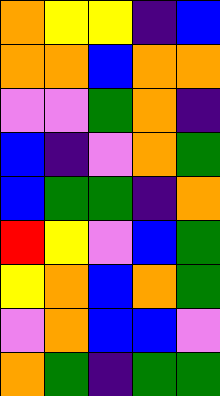[["orange", "yellow", "yellow", "indigo", "blue"], ["orange", "orange", "blue", "orange", "orange"], ["violet", "violet", "green", "orange", "indigo"], ["blue", "indigo", "violet", "orange", "green"], ["blue", "green", "green", "indigo", "orange"], ["red", "yellow", "violet", "blue", "green"], ["yellow", "orange", "blue", "orange", "green"], ["violet", "orange", "blue", "blue", "violet"], ["orange", "green", "indigo", "green", "green"]]